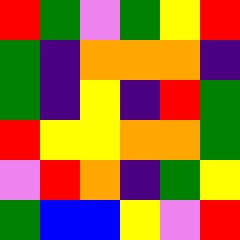[["red", "green", "violet", "green", "yellow", "red"], ["green", "indigo", "orange", "orange", "orange", "indigo"], ["green", "indigo", "yellow", "indigo", "red", "green"], ["red", "yellow", "yellow", "orange", "orange", "green"], ["violet", "red", "orange", "indigo", "green", "yellow"], ["green", "blue", "blue", "yellow", "violet", "red"]]